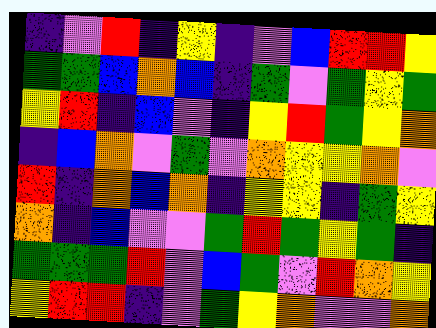[["indigo", "violet", "red", "indigo", "yellow", "indigo", "violet", "blue", "red", "red", "yellow"], ["green", "green", "blue", "orange", "blue", "indigo", "green", "violet", "green", "yellow", "green"], ["yellow", "red", "indigo", "blue", "violet", "indigo", "yellow", "red", "green", "yellow", "orange"], ["indigo", "blue", "orange", "violet", "green", "violet", "orange", "yellow", "yellow", "orange", "violet"], ["red", "indigo", "orange", "blue", "orange", "indigo", "yellow", "yellow", "indigo", "green", "yellow"], ["orange", "indigo", "blue", "violet", "violet", "green", "red", "green", "yellow", "green", "indigo"], ["green", "green", "green", "red", "violet", "blue", "green", "violet", "red", "orange", "yellow"], ["yellow", "red", "red", "indigo", "violet", "green", "yellow", "orange", "violet", "violet", "orange"]]